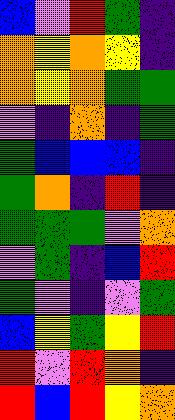[["blue", "violet", "red", "green", "indigo"], ["orange", "yellow", "orange", "yellow", "indigo"], ["orange", "yellow", "orange", "green", "green"], ["violet", "indigo", "orange", "indigo", "green"], ["green", "blue", "blue", "blue", "indigo"], ["green", "orange", "indigo", "red", "indigo"], ["green", "green", "green", "violet", "orange"], ["violet", "green", "indigo", "blue", "red"], ["green", "violet", "indigo", "violet", "green"], ["blue", "yellow", "green", "yellow", "red"], ["red", "violet", "red", "orange", "indigo"], ["red", "blue", "red", "yellow", "orange"]]